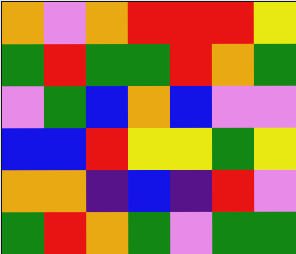[["orange", "violet", "orange", "red", "red", "red", "yellow"], ["green", "red", "green", "green", "red", "orange", "green"], ["violet", "green", "blue", "orange", "blue", "violet", "violet"], ["blue", "blue", "red", "yellow", "yellow", "green", "yellow"], ["orange", "orange", "indigo", "blue", "indigo", "red", "violet"], ["green", "red", "orange", "green", "violet", "green", "green"]]